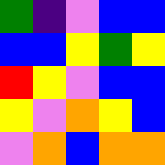[["green", "indigo", "violet", "blue", "blue"], ["blue", "blue", "yellow", "green", "yellow"], ["red", "yellow", "violet", "blue", "blue"], ["yellow", "violet", "orange", "yellow", "blue"], ["violet", "orange", "blue", "orange", "orange"]]